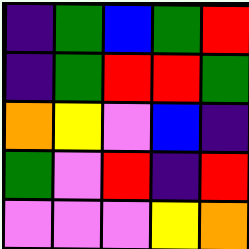[["indigo", "green", "blue", "green", "red"], ["indigo", "green", "red", "red", "green"], ["orange", "yellow", "violet", "blue", "indigo"], ["green", "violet", "red", "indigo", "red"], ["violet", "violet", "violet", "yellow", "orange"]]